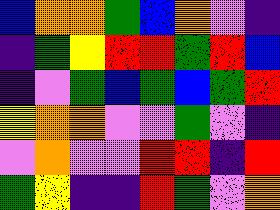[["blue", "orange", "orange", "green", "blue", "orange", "violet", "indigo"], ["indigo", "green", "yellow", "red", "red", "green", "red", "blue"], ["indigo", "violet", "green", "blue", "green", "blue", "green", "red"], ["yellow", "orange", "orange", "violet", "violet", "green", "violet", "indigo"], ["violet", "orange", "violet", "violet", "red", "red", "indigo", "red"], ["green", "yellow", "indigo", "indigo", "red", "green", "violet", "orange"]]